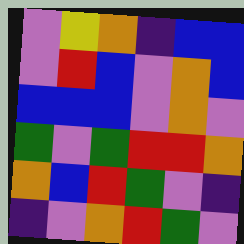[["violet", "yellow", "orange", "indigo", "blue", "blue"], ["violet", "red", "blue", "violet", "orange", "blue"], ["blue", "blue", "blue", "violet", "orange", "violet"], ["green", "violet", "green", "red", "red", "orange"], ["orange", "blue", "red", "green", "violet", "indigo"], ["indigo", "violet", "orange", "red", "green", "violet"]]